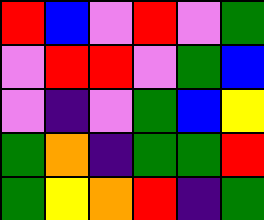[["red", "blue", "violet", "red", "violet", "green"], ["violet", "red", "red", "violet", "green", "blue"], ["violet", "indigo", "violet", "green", "blue", "yellow"], ["green", "orange", "indigo", "green", "green", "red"], ["green", "yellow", "orange", "red", "indigo", "green"]]